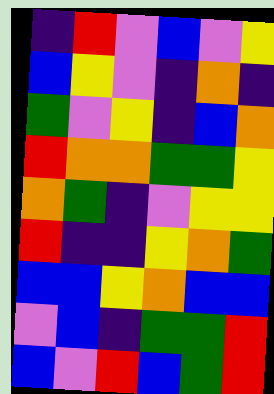[["indigo", "red", "violet", "blue", "violet", "yellow"], ["blue", "yellow", "violet", "indigo", "orange", "indigo"], ["green", "violet", "yellow", "indigo", "blue", "orange"], ["red", "orange", "orange", "green", "green", "yellow"], ["orange", "green", "indigo", "violet", "yellow", "yellow"], ["red", "indigo", "indigo", "yellow", "orange", "green"], ["blue", "blue", "yellow", "orange", "blue", "blue"], ["violet", "blue", "indigo", "green", "green", "red"], ["blue", "violet", "red", "blue", "green", "red"]]